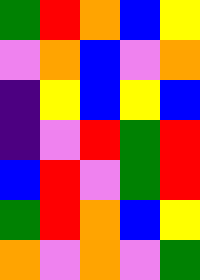[["green", "red", "orange", "blue", "yellow"], ["violet", "orange", "blue", "violet", "orange"], ["indigo", "yellow", "blue", "yellow", "blue"], ["indigo", "violet", "red", "green", "red"], ["blue", "red", "violet", "green", "red"], ["green", "red", "orange", "blue", "yellow"], ["orange", "violet", "orange", "violet", "green"]]